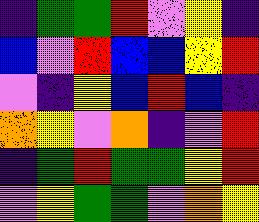[["indigo", "green", "green", "red", "violet", "yellow", "indigo"], ["blue", "violet", "red", "blue", "blue", "yellow", "red"], ["violet", "indigo", "yellow", "blue", "red", "blue", "indigo"], ["orange", "yellow", "violet", "orange", "indigo", "violet", "red"], ["indigo", "green", "red", "green", "green", "yellow", "red"], ["violet", "yellow", "green", "green", "violet", "orange", "yellow"]]